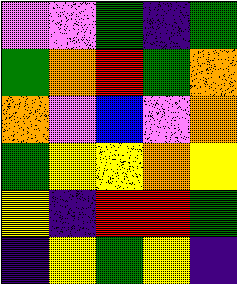[["violet", "violet", "green", "indigo", "green"], ["green", "orange", "red", "green", "orange"], ["orange", "violet", "blue", "violet", "orange"], ["green", "yellow", "yellow", "orange", "yellow"], ["yellow", "indigo", "red", "red", "green"], ["indigo", "yellow", "green", "yellow", "indigo"]]